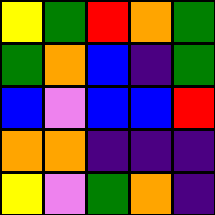[["yellow", "green", "red", "orange", "green"], ["green", "orange", "blue", "indigo", "green"], ["blue", "violet", "blue", "blue", "red"], ["orange", "orange", "indigo", "indigo", "indigo"], ["yellow", "violet", "green", "orange", "indigo"]]